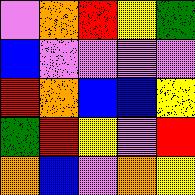[["violet", "orange", "red", "yellow", "green"], ["blue", "violet", "violet", "violet", "violet"], ["red", "orange", "blue", "blue", "yellow"], ["green", "red", "yellow", "violet", "red"], ["orange", "blue", "violet", "orange", "yellow"]]